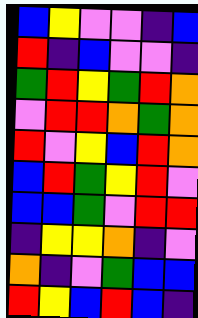[["blue", "yellow", "violet", "violet", "indigo", "blue"], ["red", "indigo", "blue", "violet", "violet", "indigo"], ["green", "red", "yellow", "green", "red", "orange"], ["violet", "red", "red", "orange", "green", "orange"], ["red", "violet", "yellow", "blue", "red", "orange"], ["blue", "red", "green", "yellow", "red", "violet"], ["blue", "blue", "green", "violet", "red", "red"], ["indigo", "yellow", "yellow", "orange", "indigo", "violet"], ["orange", "indigo", "violet", "green", "blue", "blue"], ["red", "yellow", "blue", "red", "blue", "indigo"]]